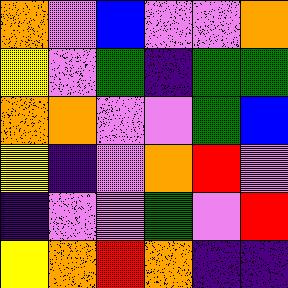[["orange", "violet", "blue", "violet", "violet", "orange"], ["yellow", "violet", "green", "indigo", "green", "green"], ["orange", "orange", "violet", "violet", "green", "blue"], ["yellow", "indigo", "violet", "orange", "red", "violet"], ["indigo", "violet", "violet", "green", "violet", "red"], ["yellow", "orange", "red", "orange", "indigo", "indigo"]]